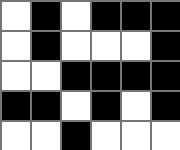[["white", "black", "white", "black", "black", "black"], ["white", "black", "white", "white", "white", "black"], ["white", "white", "black", "black", "black", "black"], ["black", "black", "white", "black", "white", "black"], ["white", "white", "black", "white", "white", "white"]]